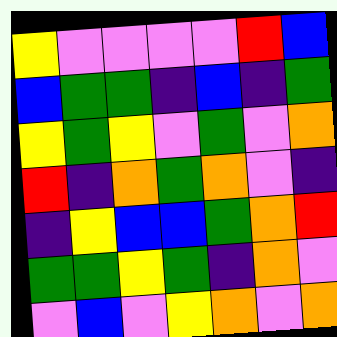[["yellow", "violet", "violet", "violet", "violet", "red", "blue"], ["blue", "green", "green", "indigo", "blue", "indigo", "green"], ["yellow", "green", "yellow", "violet", "green", "violet", "orange"], ["red", "indigo", "orange", "green", "orange", "violet", "indigo"], ["indigo", "yellow", "blue", "blue", "green", "orange", "red"], ["green", "green", "yellow", "green", "indigo", "orange", "violet"], ["violet", "blue", "violet", "yellow", "orange", "violet", "orange"]]